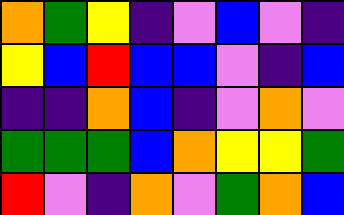[["orange", "green", "yellow", "indigo", "violet", "blue", "violet", "indigo"], ["yellow", "blue", "red", "blue", "blue", "violet", "indigo", "blue"], ["indigo", "indigo", "orange", "blue", "indigo", "violet", "orange", "violet"], ["green", "green", "green", "blue", "orange", "yellow", "yellow", "green"], ["red", "violet", "indigo", "orange", "violet", "green", "orange", "blue"]]